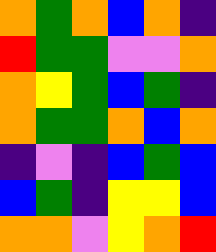[["orange", "green", "orange", "blue", "orange", "indigo"], ["red", "green", "green", "violet", "violet", "orange"], ["orange", "yellow", "green", "blue", "green", "indigo"], ["orange", "green", "green", "orange", "blue", "orange"], ["indigo", "violet", "indigo", "blue", "green", "blue"], ["blue", "green", "indigo", "yellow", "yellow", "blue"], ["orange", "orange", "violet", "yellow", "orange", "red"]]